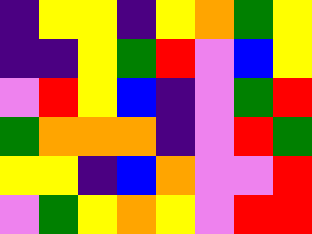[["indigo", "yellow", "yellow", "indigo", "yellow", "orange", "green", "yellow"], ["indigo", "indigo", "yellow", "green", "red", "violet", "blue", "yellow"], ["violet", "red", "yellow", "blue", "indigo", "violet", "green", "red"], ["green", "orange", "orange", "orange", "indigo", "violet", "red", "green"], ["yellow", "yellow", "indigo", "blue", "orange", "violet", "violet", "red"], ["violet", "green", "yellow", "orange", "yellow", "violet", "red", "red"]]